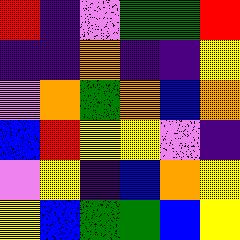[["red", "indigo", "violet", "green", "green", "red"], ["indigo", "indigo", "orange", "indigo", "indigo", "yellow"], ["violet", "orange", "green", "orange", "blue", "orange"], ["blue", "red", "yellow", "yellow", "violet", "indigo"], ["violet", "yellow", "indigo", "blue", "orange", "yellow"], ["yellow", "blue", "green", "green", "blue", "yellow"]]